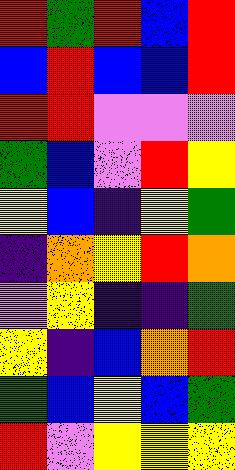[["red", "green", "red", "blue", "red"], ["blue", "red", "blue", "blue", "red"], ["red", "red", "violet", "violet", "violet"], ["green", "blue", "violet", "red", "yellow"], ["yellow", "blue", "indigo", "yellow", "green"], ["indigo", "orange", "yellow", "red", "orange"], ["violet", "yellow", "indigo", "indigo", "green"], ["yellow", "indigo", "blue", "orange", "red"], ["green", "blue", "yellow", "blue", "green"], ["red", "violet", "yellow", "yellow", "yellow"]]